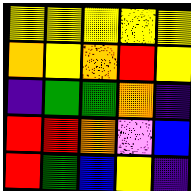[["yellow", "yellow", "yellow", "yellow", "yellow"], ["orange", "yellow", "orange", "red", "yellow"], ["indigo", "green", "green", "orange", "indigo"], ["red", "red", "orange", "violet", "blue"], ["red", "green", "blue", "yellow", "indigo"]]